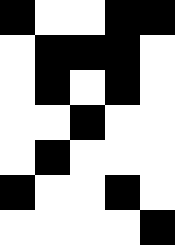[["black", "white", "white", "black", "black"], ["white", "black", "black", "black", "white"], ["white", "black", "white", "black", "white"], ["white", "white", "black", "white", "white"], ["white", "black", "white", "white", "white"], ["black", "white", "white", "black", "white"], ["white", "white", "white", "white", "black"]]